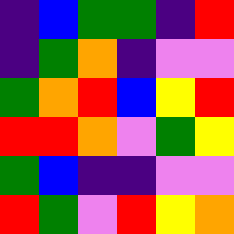[["indigo", "blue", "green", "green", "indigo", "red"], ["indigo", "green", "orange", "indigo", "violet", "violet"], ["green", "orange", "red", "blue", "yellow", "red"], ["red", "red", "orange", "violet", "green", "yellow"], ["green", "blue", "indigo", "indigo", "violet", "violet"], ["red", "green", "violet", "red", "yellow", "orange"]]